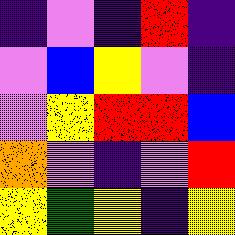[["indigo", "violet", "indigo", "red", "indigo"], ["violet", "blue", "yellow", "violet", "indigo"], ["violet", "yellow", "red", "red", "blue"], ["orange", "violet", "indigo", "violet", "red"], ["yellow", "green", "yellow", "indigo", "yellow"]]